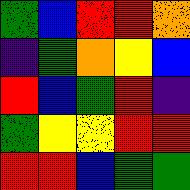[["green", "blue", "red", "red", "orange"], ["indigo", "green", "orange", "yellow", "blue"], ["red", "blue", "green", "red", "indigo"], ["green", "yellow", "yellow", "red", "red"], ["red", "red", "blue", "green", "green"]]